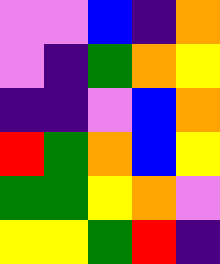[["violet", "violet", "blue", "indigo", "orange"], ["violet", "indigo", "green", "orange", "yellow"], ["indigo", "indigo", "violet", "blue", "orange"], ["red", "green", "orange", "blue", "yellow"], ["green", "green", "yellow", "orange", "violet"], ["yellow", "yellow", "green", "red", "indigo"]]